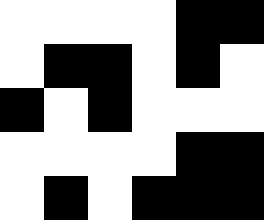[["white", "white", "white", "white", "black", "black"], ["white", "black", "black", "white", "black", "white"], ["black", "white", "black", "white", "white", "white"], ["white", "white", "white", "white", "black", "black"], ["white", "black", "white", "black", "black", "black"]]